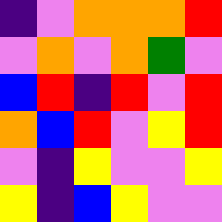[["indigo", "violet", "orange", "orange", "orange", "red"], ["violet", "orange", "violet", "orange", "green", "violet"], ["blue", "red", "indigo", "red", "violet", "red"], ["orange", "blue", "red", "violet", "yellow", "red"], ["violet", "indigo", "yellow", "violet", "violet", "yellow"], ["yellow", "indigo", "blue", "yellow", "violet", "violet"]]